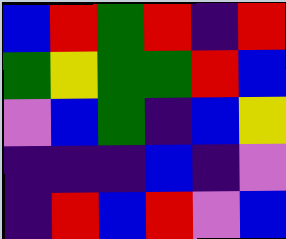[["blue", "red", "green", "red", "indigo", "red"], ["green", "yellow", "green", "green", "red", "blue"], ["violet", "blue", "green", "indigo", "blue", "yellow"], ["indigo", "indigo", "indigo", "blue", "indigo", "violet"], ["indigo", "red", "blue", "red", "violet", "blue"]]